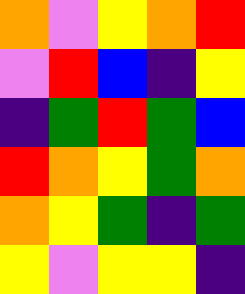[["orange", "violet", "yellow", "orange", "red"], ["violet", "red", "blue", "indigo", "yellow"], ["indigo", "green", "red", "green", "blue"], ["red", "orange", "yellow", "green", "orange"], ["orange", "yellow", "green", "indigo", "green"], ["yellow", "violet", "yellow", "yellow", "indigo"]]